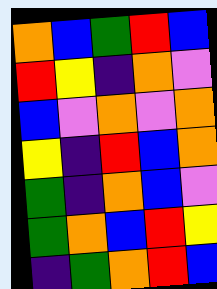[["orange", "blue", "green", "red", "blue"], ["red", "yellow", "indigo", "orange", "violet"], ["blue", "violet", "orange", "violet", "orange"], ["yellow", "indigo", "red", "blue", "orange"], ["green", "indigo", "orange", "blue", "violet"], ["green", "orange", "blue", "red", "yellow"], ["indigo", "green", "orange", "red", "blue"]]